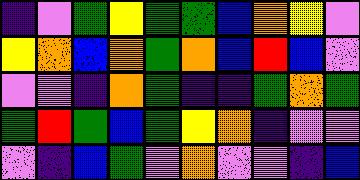[["indigo", "violet", "green", "yellow", "green", "green", "blue", "orange", "yellow", "violet"], ["yellow", "orange", "blue", "orange", "green", "orange", "blue", "red", "blue", "violet"], ["violet", "violet", "indigo", "orange", "green", "indigo", "indigo", "green", "orange", "green"], ["green", "red", "green", "blue", "green", "yellow", "orange", "indigo", "violet", "violet"], ["violet", "indigo", "blue", "green", "violet", "orange", "violet", "violet", "indigo", "blue"]]